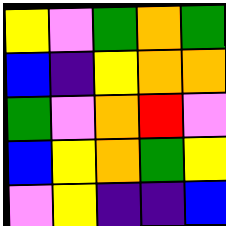[["yellow", "violet", "green", "orange", "green"], ["blue", "indigo", "yellow", "orange", "orange"], ["green", "violet", "orange", "red", "violet"], ["blue", "yellow", "orange", "green", "yellow"], ["violet", "yellow", "indigo", "indigo", "blue"]]